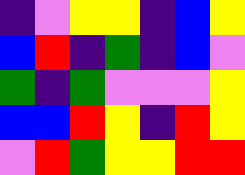[["indigo", "violet", "yellow", "yellow", "indigo", "blue", "yellow"], ["blue", "red", "indigo", "green", "indigo", "blue", "violet"], ["green", "indigo", "green", "violet", "violet", "violet", "yellow"], ["blue", "blue", "red", "yellow", "indigo", "red", "yellow"], ["violet", "red", "green", "yellow", "yellow", "red", "red"]]